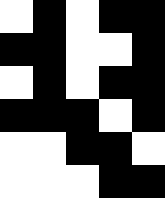[["white", "black", "white", "black", "black"], ["black", "black", "white", "white", "black"], ["white", "black", "white", "black", "black"], ["black", "black", "black", "white", "black"], ["white", "white", "black", "black", "white"], ["white", "white", "white", "black", "black"]]